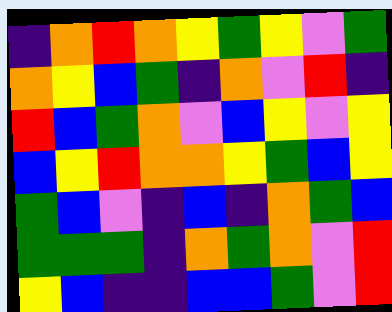[["indigo", "orange", "red", "orange", "yellow", "green", "yellow", "violet", "green"], ["orange", "yellow", "blue", "green", "indigo", "orange", "violet", "red", "indigo"], ["red", "blue", "green", "orange", "violet", "blue", "yellow", "violet", "yellow"], ["blue", "yellow", "red", "orange", "orange", "yellow", "green", "blue", "yellow"], ["green", "blue", "violet", "indigo", "blue", "indigo", "orange", "green", "blue"], ["green", "green", "green", "indigo", "orange", "green", "orange", "violet", "red"], ["yellow", "blue", "indigo", "indigo", "blue", "blue", "green", "violet", "red"]]